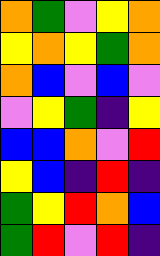[["orange", "green", "violet", "yellow", "orange"], ["yellow", "orange", "yellow", "green", "orange"], ["orange", "blue", "violet", "blue", "violet"], ["violet", "yellow", "green", "indigo", "yellow"], ["blue", "blue", "orange", "violet", "red"], ["yellow", "blue", "indigo", "red", "indigo"], ["green", "yellow", "red", "orange", "blue"], ["green", "red", "violet", "red", "indigo"]]